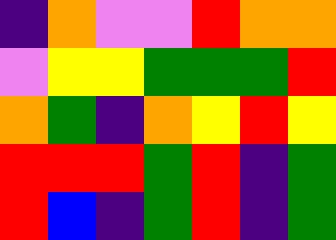[["indigo", "orange", "violet", "violet", "red", "orange", "orange"], ["violet", "yellow", "yellow", "green", "green", "green", "red"], ["orange", "green", "indigo", "orange", "yellow", "red", "yellow"], ["red", "red", "red", "green", "red", "indigo", "green"], ["red", "blue", "indigo", "green", "red", "indigo", "green"]]